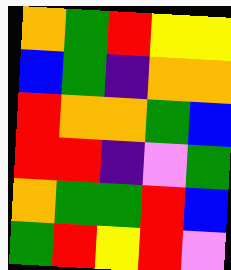[["orange", "green", "red", "yellow", "yellow"], ["blue", "green", "indigo", "orange", "orange"], ["red", "orange", "orange", "green", "blue"], ["red", "red", "indigo", "violet", "green"], ["orange", "green", "green", "red", "blue"], ["green", "red", "yellow", "red", "violet"]]